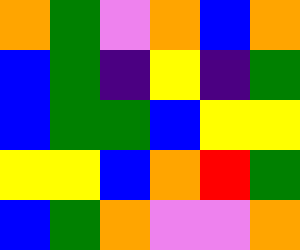[["orange", "green", "violet", "orange", "blue", "orange"], ["blue", "green", "indigo", "yellow", "indigo", "green"], ["blue", "green", "green", "blue", "yellow", "yellow"], ["yellow", "yellow", "blue", "orange", "red", "green"], ["blue", "green", "orange", "violet", "violet", "orange"]]